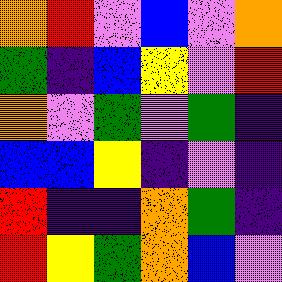[["orange", "red", "violet", "blue", "violet", "orange"], ["green", "indigo", "blue", "yellow", "violet", "red"], ["orange", "violet", "green", "violet", "green", "indigo"], ["blue", "blue", "yellow", "indigo", "violet", "indigo"], ["red", "indigo", "indigo", "orange", "green", "indigo"], ["red", "yellow", "green", "orange", "blue", "violet"]]